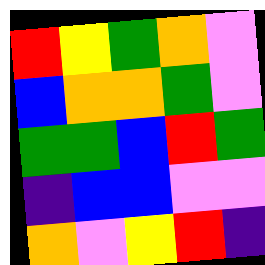[["red", "yellow", "green", "orange", "violet"], ["blue", "orange", "orange", "green", "violet"], ["green", "green", "blue", "red", "green"], ["indigo", "blue", "blue", "violet", "violet"], ["orange", "violet", "yellow", "red", "indigo"]]